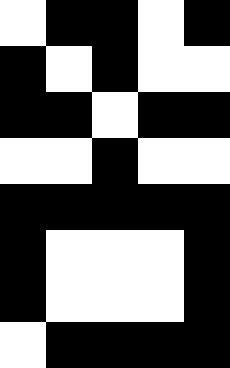[["white", "black", "black", "white", "black"], ["black", "white", "black", "white", "white"], ["black", "black", "white", "black", "black"], ["white", "white", "black", "white", "white"], ["black", "black", "black", "black", "black"], ["black", "white", "white", "white", "black"], ["black", "white", "white", "white", "black"], ["white", "black", "black", "black", "black"]]